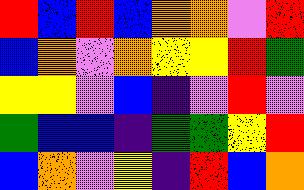[["red", "blue", "red", "blue", "orange", "orange", "violet", "red"], ["blue", "orange", "violet", "orange", "yellow", "yellow", "red", "green"], ["yellow", "yellow", "violet", "blue", "indigo", "violet", "red", "violet"], ["green", "blue", "blue", "indigo", "green", "green", "yellow", "red"], ["blue", "orange", "violet", "yellow", "indigo", "red", "blue", "orange"]]